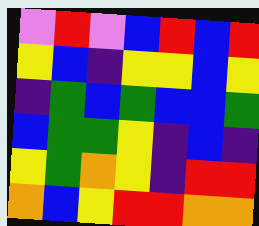[["violet", "red", "violet", "blue", "red", "blue", "red"], ["yellow", "blue", "indigo", "yellow", "yellow", "blue", "yellow"], ["indigo", "green", "blue", "green", "blue", "blue", "green"], ["blue", "green", "green", "yellow", "indigo", "blue", "indigo"], ["yellow", "green", "orange", "yellow", "indigo", "red", "red"], ["orange", "blue", "yellow", "red", "red", "orange", "orange"]]